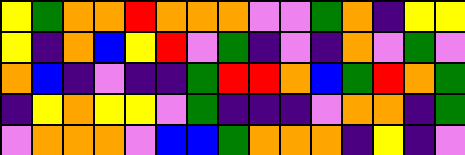[["yellow", "green", "orange", "orange", "red", "orange", "orange", "orange", "violet", "violet", "green", "orange", "indigo", "yellow", "yellow"], ["yellow", "indigo", "orange", "blue", "yellow", "red", "violet", "green", "indigo", "violet", "indigo", "orange", "violet", "green", "violet"], ["orange", "blue", "indigo", "violet", "indigo", "indigo", "green", "red", "red", "orange", "blue", "green", "red", "orange", "green"], ["indigo", "yellow", "orange", "yellow", "yellow", "violet", "green", "indigo", "indigo", "indigo", "violet", "orange", "orange", "indigo", "green"], ["violet", "orange", "orange", "orange", "violet", "blue", "blue", "green", "orange", "orange", "orange", "indigo", "yellow", "indigo", "violet"]]